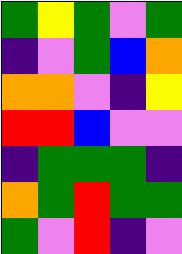[["green", "yellow", "green", "violet", "green"], ["indigo", "violet", "green", "blue", "orange"], ["orange", "orange", "violet", "indigo", "yellow"], ["red", "red", "blue", "violet", "violet"], ["indigo", "green", "green", "green", "indigo"], ["orange", "green", "red", "green", "green"], ["green", "violet", "red", "indigo", "violet"]]